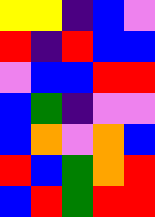[["yellow", "yellow", "indigo", "blue", "violet"], ["red", "indigo", "red", "blue", "blue"], ["violet", "blue", "blue", "red", "red"], ["blue", "green", "indigo", "violet", "violet"], ["blue", "orange", "violet", "orange", "blue"], ["red", "blue", "green", "orange", "red"], ["blue", "red", "green", "red", "red"]]